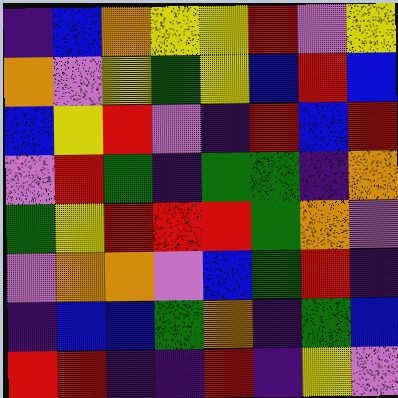[["indigo", "blue", "orange", "yellow", "yellow", "red", "violet", "yellow"], ["orange", "violet", "yellow", "green", "yellow", "blue", "red", "blue"], ["blue", "yellow", "red", "violet", "indigo", "red", "blue", "red"], ["violet", "red", "green", "indigo", "green", "green", "indigo", "orange"], ["green", "yellow", "red", "red", "red", "green", "orange", "violet"], ["violet", "orange", "orange", "violet", "blue", "green", "red", "indigo"], ["indigo", "blue", "blue", "green", "orange", "indigo", "green", "blue"], ["red", "red", "indigo", "indigo", "red", "indigo", "yellow", "violet"]]